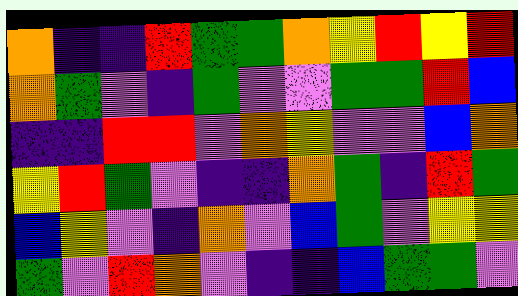[["orange", "indigo", "indigo", "red", "green", "green", "orange", "yellow", "red", "yellow", "red"], ["orange", "green", "violet", "indigo", "green", "violet", "violet", "green", "green", "red", "blue"], ["indigo", "indigo", "red", "red", "violet", "orange", "yellow", "violet", "violet", "blue", "orange"], ["yellow", "red", "green", "violet", "indigo", "indigo", "orange", "green", "indigo", "red", "green"], ["blue", "yellow", "violet", "indigo", "orange", "violet", "blue", "green", "violet", "yellow", "yellow"], ["green", "violet", "red", "orange", "violet", "indigo", "indigo", "blue", "green", "green", "violet"]]